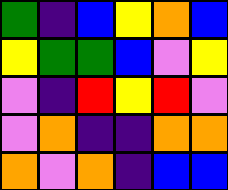[["green", "indigo", "blue", "yellow", "orange", "blue"], ["yellow", "green", "green", "blue", "violet", "yellow"], ["violet", "indigo", "red", "yellow", "red", "violet"], ["violet", "orange", "indigo", "indigo", "orange", "orange"], ["orange", "violet", "orange", "indigo", "blue", "blue"]]